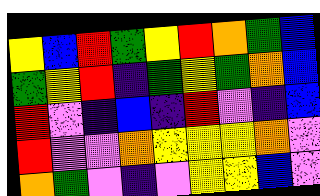[["yellow", "blue", "red", "green", "yellow", "red", "orange", "green", "blue"], ["green", "yellow", "red", "indigo", "green", "yellow", "green", "orange", "blue"], ["red", "violet", "indigo", "blue", "indigo", "red", "violet", "indigo", "blue"], ["red", "violet", "violet", "orange", "yellow", "yellow", "yellow", "orange", "violet"], ["orange", "green", "violet", "indigo", "violet", "yellow", "yellow", "blue", "violet"]]